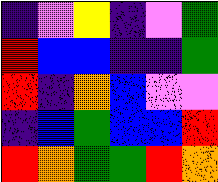[["indigo", "violet", "yellow", "indigo", "violet", "green"], ["red", "blue", "blue", "indigo", "indigo", "green"], ["red", "indigo", "orange", "blue", "violet", "violet"], ["indigo", "blue", "green", "blue", "blue", "red"], ["red", "orange", "green", "green", "red", "orange"]]